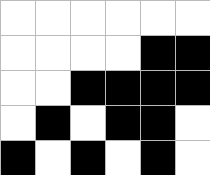[["white", "white", "white", "white", "white", "white"], ["white", "white", "white", "white", "black", "black"], ["white", "white", "black", "black", "black", "black"], ["white", "black", "white", "black", "black", "white"], ["black", "white", "black", "white", "black", "white"]]